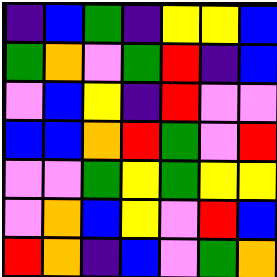[["indigo", "blue", "green", "indigo", "yellow", "yellow", "blue"], ["green", "orange", "violet", "green", "red", "indigo", "blue"], ["violet", "blue", "yellow", "indigo", "red", "violet", "violet"], ["blue", "blue", "orange", "red", "green", "violet", "red"], ["violet", "violet", "green", "yellow", "green", "yellow", "yellow"], ["violet", "orange", "blue", "yellow", "violet", "red", "blue"], ["red", "orange", "indigo", "blue", "violet", "green", "orange"]]